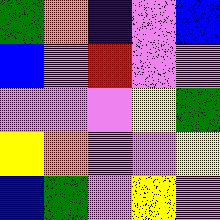[["green", "orange", "indigo", "violet", "blue"], ["blue", "violet", "red", "violet", "violet"], ["violet", "violet", "violet", "yellow", "green"], ["yellow", "orange", "violet", "violet", "yellow"], ["blue", "green", "violet", "yellow", "violet"]]